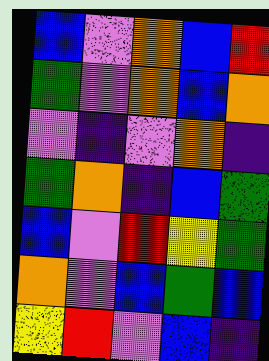[["blue", "violet", "orange", "blue", "red"], ["green", "violet", "orange", "blue", "orange"], ["violet", "indigo", "violet", "orange", "indigo"], ["green", "orange", "indigo", "blue", "green"], ["blue", "violet", "red", "yellow", "green"], ["orange", "violet", "blue", "green", "blue"], ["yellow", "red", "violet", "blue", "indigo"]]